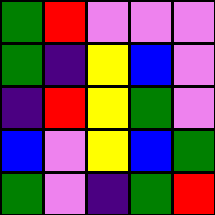[["green", "red", "violet", "violet", "violet"], ["green", "indigo", "yellow", "blue", "violet"], ["indigo", "red", "yellow", "green", "violet"], ["blue", "violet", "yellow", "blue", "green"], ["green", "violet", "indigo", "green", "red"]]